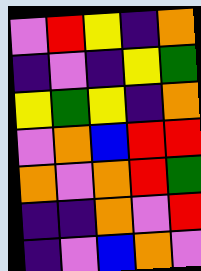[["violet", "red", "yellow", "indigo", "orange"], ["indigo", "violet", "indigo", "yellow", "green"], ["yellow", "green", "yellow", "indigo", "orange"], ["violet", "orange", "blue", "red", "red"], ["orange", "violet", "orange", "red", "green"], ["indigo", "indigo", "orange", "violet", "red"], ["indigo", "violet", "blue", "orange", "violet"]]